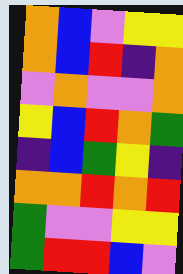[["orange", "blue", "violet", "yellow", "yellow"], ["orange", "blue", "red", "indigo", "orange"], ["violet", "orange", "violet", "violet", "orange"], ["yellow", "blue", "red", "orange", "green"], ["indigo", "blue", "green", "yellow", "indigo"], ["orange", "orange", "red", "orange", "red"], ["green", "violet", "violet", "yellow", "yellow"], ["green", "red", "red", "blue", "violet"]]